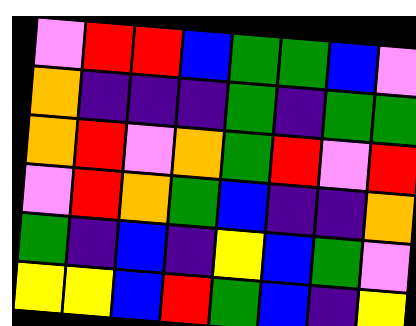[["violet", "red", "red", "blue", "green", "green", "blue", "violet"], ["orange", "indigo", "indigo", "indigo", "green", "indigo", "green", "green"], ["orange", "red", "violet", "orange", "green", "red", "violet", "red"], ["violet", "red", "orange", "green", "blue", "indigo", "indigo", "orange"], ["green", "indigo", "blue", "indigo", "yellow", "blue", "green", "violet"], ["yellow", "yellow", "blue", "red", "green", "blue", "indigo", "yellow"]]